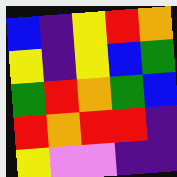[["blue", "indigo", "yellow", "red", "orange"], ["yellow", "indigo", "yellow", "blue", "green"], ["green", "red", "orange", "green", "blue"], ["red", "orange", "red", "red", "indigo"], ["yellow", "violet", "violet", "indigo", "indigo"]]